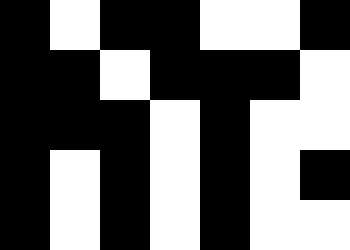[["black", "white", "black", "black", "white", "white", "black"], ["black", "black", "white", "black", "black", "black", "white"], ["black", "black", "black", "white", "black", "white", "white"], ["black", "white", "black", "white", "black", "white", "black"], ["black", "white", "black", "white", "black", "white", "white"]]